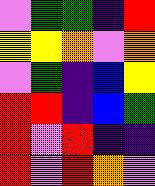[["violet", "green", "green", "indigo", "red"], ["yellow", "yellow", "orange", "violet", "orange"], ["violet", "green", "indigo", "blue", "yellow"], ["red", "red", "indigo", "blue", "green"], ["red", "violet", "red", "indigo", "indigo"], ["red", "violet", "red", "orange", "violet"]]